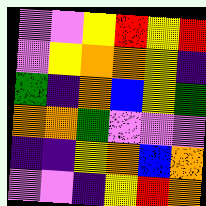[["violet", "violet", "yellow", "red", "yellow", "red"], ["violet", "yellow", "orange", "orange", "yellow", "indigo"], ["green", "indigo", "orange", "blue", "yellow", "green"], ["orange", "orange", "green", "violet", "violet", "violet"], ["indigo", "indigo", "yellow", "orange", "blue", "orange"], ["violet", "violet", "indigo", "yellow", "red", "orange"]]